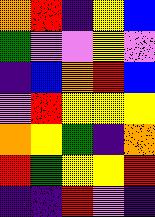[["orange", "red", "indigo", "yellow", "blue"], ["green", "violet", "violet", "yellow", "violet"], ["indigo", "blue", "orange", "red", "blue"], ["violet", "red", "yellow", "yellow", "yellow"], ["orange", "yellow", "green", "indigo", "orange"], ["red", "green", "yellow", "yellow", "red"], ["indigo", "indigo", "red", "violet", "indigo"]]